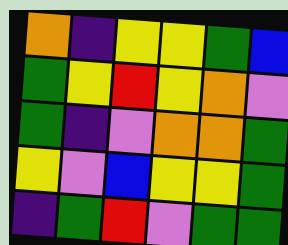[["orange", "indigo", "yellow", "yellow", "green", "blue"], ["green", "yellow", "red", "yellow", "orange", "violet"], ["green", "indigo", "violet", "orange", "orange", "green"], ["yellow", "violet", "blue", "yellow", "yellow", "green"], ["indigo", "green", "red", "violet", "green", "green"]]